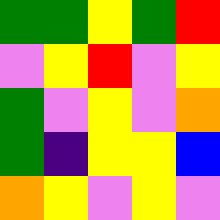[["green", "green", "yellow", "green", "red"], ["violet", "yellow", "red", "violet", "yellow"], ["green", "violet", "yellow", "violet", "orange"], ["green", "indigo", "yellow", "yellow", "blue"], ["orange", "yellow", "violet", "yellow", "violet"]]